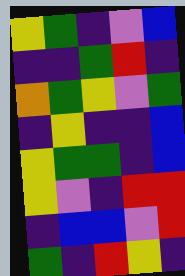[["yellow", "green", "indigo", "violet", "blue"], ["indigo", "indigo", "green", "red", "indigo"], ["orange", "green", "yellow", "violet", "green"], ["indigo", "yellow", "indigo", "indigo", "blue"], ["yellow", "green", "green", "indigo", "blue"], ["yellow", "violet", "indigo", "red", "red"], ["indigo", "blue", "blue", "violet", "red"], ["green", "indigo", "red", "yellow", "indigo"]]